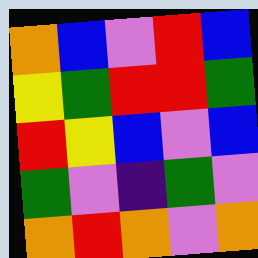[["orange", "blue", "violet", "red", "blue"], ["yellow", "green", "red", "red", "green"], ["red", "yellow", "blue", "violet", "blue"], ["green", "violet", "indigo", "green", "violet"], ["orange", "red", "orange", "violet", "orange"]]